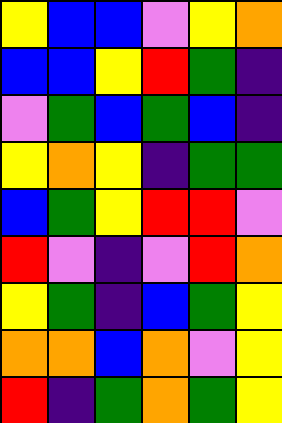[["yellow", "blue", "blue", "violet", "yellow", "orange"], ["blue", "blue", "yellow", "red", "green", "indigo"], ["violet", "green", "blue", "green", "blue", "indigo"], ["yellow", "orange", "yellow", "indigo", "green", "green"], ["blue", "green", "yellow", "red", "red", "violet"], ["red", "violet", "indigo", "violet", "red", "orange"], ["yellow", "green", "indigo", "blue", "green", "yellow"], ["orange", "orange", "blue", "orange", "violet", "yellow"], ["red", "indigo", "green", "orange", "green", "yellow"]]